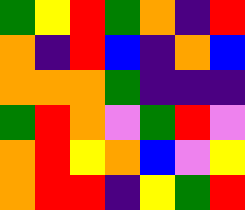[["green", "yellow", "red", "green", "orange", "indigo", "red"], ["orange", "indigo", "red", "blue", "indigo", "orange", "blue"], ["orange", "orange", "orange", "green", "indigo", "indigo", "indigo"], ["green", "red", "orange", "violet", "green", "red", "violet"], ["orange", "red", "yellow", "orange", "blue", "violet", "yellow"], ["orange", "red", "red", "indigo", "yellow", "green", "red"]]